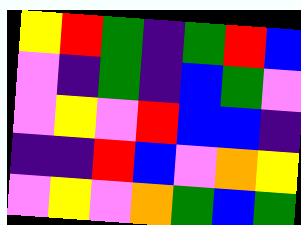[["yellow", "red", "green", "indigo", "green", "red", "blue"], ["violet", "indigo", "green", "indigo", "blue", "green", "violet"], ["violet", "yellow", "violet", "red", "blue", "blue", "indigo"], ["indigo", "indigo", "red", "blue", "violet", "orange", "yellow"], ["violet", "yellow", "violet", "orange", "green", "blue", "green"]]